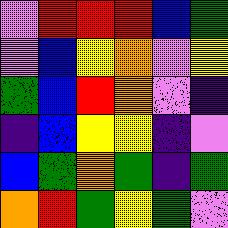[["violet", "red", "red", "red", "blue", "green"], ["violet", "blue", "yellow", "orange", "violet", "yellow"], ["green", "blue", "red", "orange", "violet", "indigo"], ["indigo", "blue", "yellow", "yellow", "indigo", "violet"], ["blue", "green", "orange", "green", "indigo", "green"], ["orange", "red", "green", "yellow", "green", "violet"]]